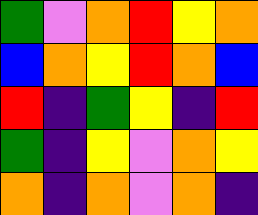[["green", "violet", "orange", "red", "yellow", "orange"], ["blue", "orange", "yellow", "red", "orange", "blue"], ["red", "indigo", "green", "yellow", "indigo", "red"], ["green", "indigo", "yellow", "violet", "orange", "yellow"], ["orange", "indigo", "orange", "violet", "orange", "indigo"]]